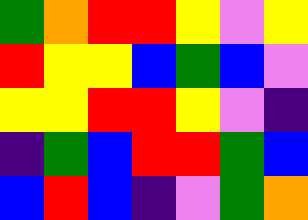[["green", "orange", "red", "red", "yellow", "violet", "yellow"], ["red", "yellow", "yellow", "blue", "green", "blue", "violet"], ["yellow", "yellow", "red", "red", "yellow", "violet", "indigo"], ["indigo", "green", "blue", "red", "red", "green", "blue"], ["blue", "red", "blue", "indigo", "violet", "green", "orange"]]